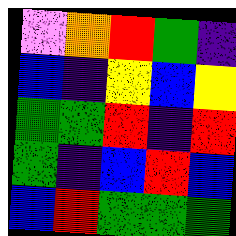[["violet", "orange", "red", "green", "indigo"], ["blue", "indigo", "yellow", "blue", "yellow"], ["green", "green", "red", "indigo", "red"], ["green", "indigo", "blue", "red", "blue"], ["blue", "red", "green", "green", "green"]]